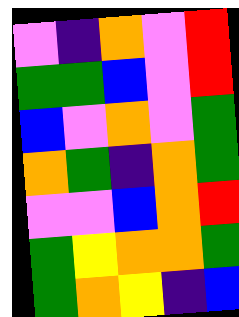[["violet", "indigo", "orange", "violet", "red"], ["green", "green", "blue", "violet", "red"], ["blue", "violet", "orange", "violet", "green"], ["orange", "green", "indigo", "orange", "green"], ["violet", "violet", "blue", "orange", "red"], ["green", "yellow", "orange", "orange", "green"], ["green", "orange", "yellow", "indigo", "blue"]]